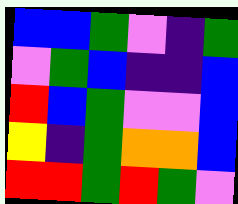[["blue", "blue", "green", "violet", "indigo", "green"], ["violet", "green", "blue", "indigo", "indigo", "blue"], ["red", "blue", "green", "violet", "violet", "blue"], ["yellow", "indigo", "green", "orange", "orange", "blue"], ["red", "red", "green", "red", "green", "violet"]]